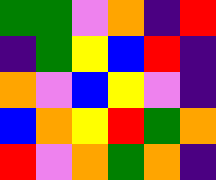[["green", "green", "violet", "orange", "indigo", "red"], ["indigo", "green", "yellow", "blue", "red", "indigo"], ["orange", "violet", "blue", "yellow", "violet", "indigo"], ["blue", "orange", "yellow", "red", "green", "orange"], ["red", "violet", "orange", "green", "orange", "indigo"]]